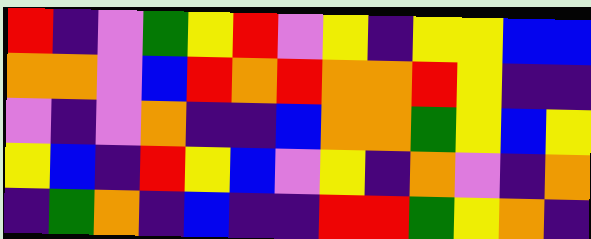[["red", "indigo", "violet", "green", "yellow", "red", "violet", "yellow", "indigo", "yellow", "yellow", "blue", "blue"], ["orange", "orange", "violet", "blue", "red", "orange", "red", "orange", "orange", "red", "yellow", "indigo", "indigo"], ["violet", "indigo", "violet", "orange", "indigo", "indigo", "blue", "orange", "orange", "green", "yellow", "blue", "yellow"], ["yellow", "blue", "indigo", "red", "yellow", "blue", "violet", "yellow", "indigo", "orange", "violet", "indigo", "orange"], ["indigo", "green", "orange", "indigo", "blue", "indigo", "indigo", "red", "red", "green", "yellow", "orange", "indigo"]]